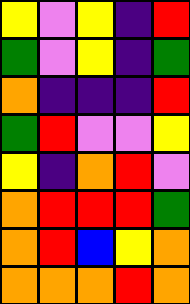[["yellow", "violet", "yellow", "indigo", "red"], ["green", "violet", "yellow", "indigo", "green"], ["orange", "indigo", "indigo", "indigo", "red"], ["green", "red", "violet", "violet", "yellow"], ["yellow", "indigo", "orange", "red", "violet"], ["orange", "red", "red", "red", "green"], ["orange", "red", "blue", "yellow", "orange"], ["orange", "orange", "orange", "red", "orange"]]